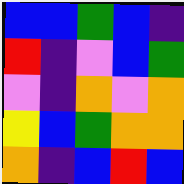[["blue", "blue", "green", "blue", "indigo"], ["red", "indigo", "violet", "blue", "green"], ["violet", "indigo", "orange", "violet", "orange"], ["yellow", "blue", "green", "orange", "orange"], ["orange", "indigo", "blue", "red", "blue"]]